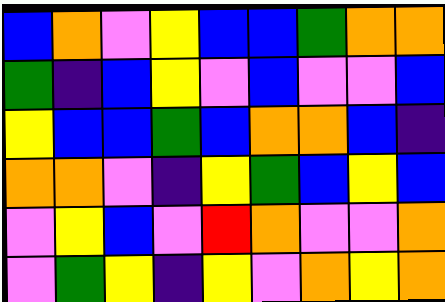[["blue", "orange", "violet", "yellow", "blue", "blue", "green", "orange", "orange"], ["green", "indigo", "blue", "yellow", "violet", "blue", "violet", "violet", "blue"], ["yellow", "blue", "blue", "green", "blue", "orange", "orange", "blue", "indigo"], ["orange", "orange", "violet", "indigo", "yellow", "green", "blue", "yellow", "blue"], ["violet", "yellow", "blue", "violet", "red", "orange", "violet", "violet", "orange"], ["violet", "green", "yellow", "indigo", "yellow", "violet", "orange", "yellow", "orange"]]